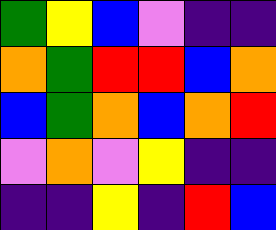[["green", "yellow", "blue", "violet", "indigo", "indigo"], ["orange", "green", "red", "red", "blue", "orange"], ["blue", "green", "orange", "blue", "orange", "red"], ["violet", "orange", "violet", "yellow", "indigo", "indigo"], ["indigo", "indigo", "yellow", "indigo", "red", "blue"]]